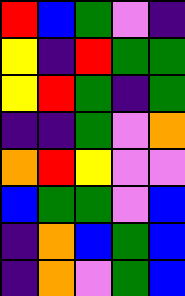[["red", "blue", "green", "violet", "indigo"], ["yellow", "indigo", "red", "green", "green"], ["yellow", "red", "green", "indigo", "green"], ["indigo", "indigo", "green", "violet", "orange"], ["orange", "red", "yellow", "violet", "violet"], ["blue", "green", "green", "violet", "blue"], ["indigo", "orange", "blue", "green", "blue"], ["indigo", "orange", "violet", "green", "blue"]]